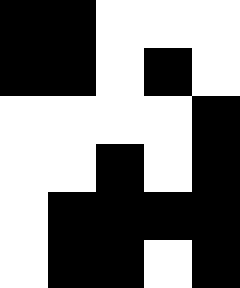[["black", "black", "white", "white", "white"], ["black", "black", "white", "black", "white"], ["white", "white", "white", "white", "black"], ["white", "white", "black", "white", "black"], ["white", "black", "black", "black", "black"], ["white", "black", "black", "white", "black"]]